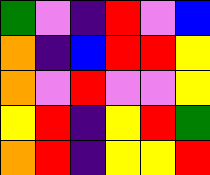[["green", "violet", "indigo", "red", "violet", "blue"], ["orange", "indigo", "blue", "red", "red", "yellow"], ["orange", "violet", "red", "violet", "violet", "yellow"], ["yellow", "red", "indigo", "yellow", "red", "green"], ["orange", "red", "indigo", "yellow", "yellow", "red"]]